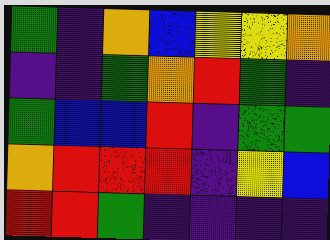[["green", "indigo", "orange", "blue", "yellow", "yellow", "orange"], ["indigo", "indigo", "green", "orange", "red", "green", "indigo"], ["green", "blue", "blue", "red", "indigo", "green", "green"], ["orange", "red", "red", "red", "indigo", "yellow", "blue"], ["red", "red", "green", "indigo", "indigo", "indigo", "indigo"]]